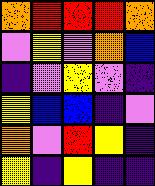[["orange", "red", "red", "red", "orange"], ["violet", "yellow", "violet", "orange", "blue"], ["indigo", "violet", "yellow", "violet", "indigo"], ["yellow", "blue", "blue", "indigo", "violet"], ["orange", "violet", "red", "yellow", "indigo"], ["yellow", "indigo", "yellow", "indigo", "indigo"]]